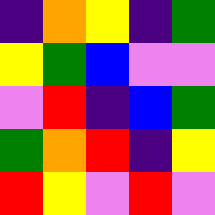[["indigo", "orange", "yellow", "indigo", "green"], ["yellow", "green", "blue", "violet", "violet"], ["violet", "red", "indigo", "blue", "green"], ["green", "orange", "red", "indigo", "yellow"], ["red", "yellow", "violet", "red", "violet"]]